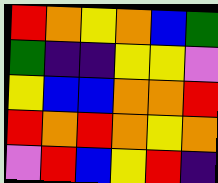[["red", "orange", "yellow", "orange", "blue", "green"], ["green", "indigo", "indigo", "yellow", "yellow", "violet"], ["yellow", "blue", "blue", "orange", "orange", "red"], ["red", "orange", "red", "orange", "yellow", "orange"], ["violet", "red", "blue", "yellow", "red", "indigo"]]